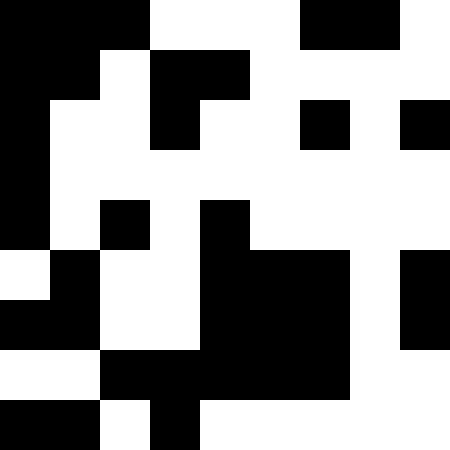[["black", "black", "black", "white", "white", "white", "black", "black", "white"], ["black", "black", "white", "black", "black", "white", "white", "white", "white"], ["black", "white", "white", "black", "white", "white", "black", "white", "black"], ["black", "white", "white", "white", "white", "white", "white", "white", "white"], ["black", "white", "black", "white", "black", "white", "white", "white", "white"], ["white", "black", "white", "white", "black", "black", "black", "white", "black"], ["black", "black", "white", "white", "black", "black", "black", "white", "black"], ["white", "white", "black", "black", "black", "black", "black", "white", "white"], ["black", "black", "white", "black", "white", "white", "white", "white", "white"]]